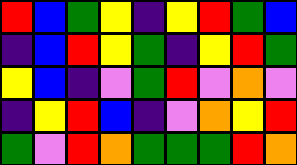[["red", "blue", "green", "yellow", "indigo", "yellow", "red", "green", "blue"], ["indigo", "blue", "red", "yellow", "green", "indigo", "yellow", "red", "green"], ["yellow", "blue", "indigo", "violet", "green", "red", "violet", "orange", "violet"], ["indigo", "yellow", "red", "blue", "indigo", "violet", "orange", "yellow", "red"], ["green", "violet", "red", "orange", "green", "green", "green", "red", "orange"]]